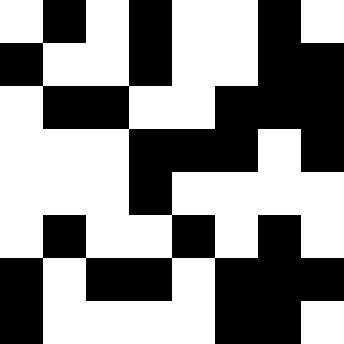[["white", "black", "white", "black", "white", "white", "black", "white"], ["black", "white", "white", "black", "white", "white", "black", "black"], ["white", "black", "black", "white", "white", "black", "black", "black"], ["white", "white", "white", "black", "black", "black", "white", "black"], ["white", "white", "white", "black", "white", "white", "white", "white"], ["white", "black", "white", "white", "black", "white", "black", "white"], ["black", "white", "black", "black", "white", "black", "black", "black"], ["black", "white", "white", "white", "white", "black", "black", "white"]]